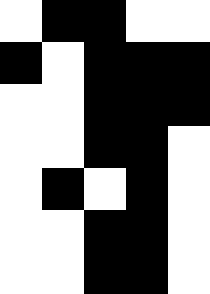[["white", "black", "black", "white", "white"], ["black", "white", "black", "black", "black"], ["white", "white", "black", "black", "black"], ["white", "white", "black", "black", "white"], ["white", "black", "white", "black", "white"], ["white", "white", "black", "black", "white"], ["white", "white", "black", "black", "white"]]